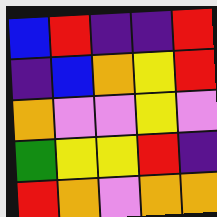[["blue", "red", "indigo", "indigo", "red"], ["indigo", "blue", "orange", "yellow", "red"], ["orange", "violet", "violet", "yellow", "violet"], ["green", "yellow", "yellow", "red", "indigo"], ["red", "orange", "violet", "orange", "orange"]]